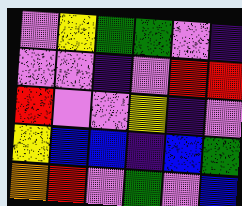[["violet", "yellow", "green", "green", "violet", "indigo"], ["violet", "violet", "indigo", "violet", "red", "red"], ["red", "violet", "violet", "yellow", "indigo", "violet"], ["yellow", "blue", "blue", "indigo", "blue", "green"], ["orange", "red", "violet", "green", "violet", "blue"]]